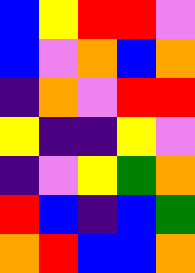[["blue", "yellow", "red", "red", "violet"], ["blue", "violet", "orange", "blue", "orange"], ["indigo", "orange", "violet", "red", "red"], ["yellow", "indigo", "indigo", "yellow", "violet"], ["indigo", "violet", "yellow", "green", "orange"], ["red", "blue", "indigo", "blue", "green"], ["orange", "red", "blue", "blue", "orange"]]